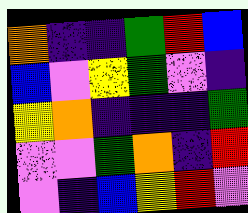[["orange", "indigo", "indigo", "green", "red", "blue"], ["blue", "violet", "yellow", "green", "violet", "indigo"], ["yellow", "orange", "indigo", "indigo", "indigo", "green"], ["violet", "violet", "green", "orange", "indigo", "red"], ["violet", "indigo", "blue", "yellow", "red", "violet"]]